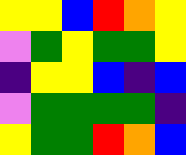[["yellow", "yellow", "blue", "red", "orange", "yellow"], ["violet", "green", "yellow", "green", "green", "yellow"], ["indigo", "yellow", "yellow", "blue", "indigo", "blue"], ["violet", "green", "green", "green", "green", "indigo"], ["yellow", "green", "green", "red", "orange", "blue"]]